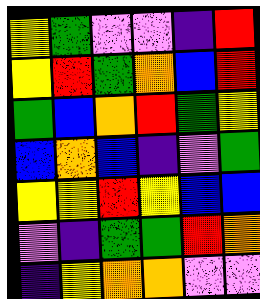[["yellow", "green", "violet", "violet", "indigo", "red"], ["yellow", "red", "green", "orange", "blue", "red"], ["green", "blue", "orange", "red", "green", "yellow"], ["blue", "orange", "blue", "indigo", "violet", "green"], ["yellow", "yellow", "red", "yellow", "blue", "blue"], ["violet", "indigo", "green", "green", "red", "orange"], ["indigo", "yellow", "orange", "orange", "violet", "violet"]]